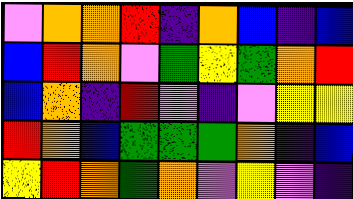[["violet", "orange", "orange", "red", "indigo", "orange", "blue", "indigo", "blue"], ["blue", "red", "orange", "violet", "green", "yellow", "green", "orange", "red"], ["blue", "orange", "indigo", "red", "violet", "indigo", "violet", "yellow", "yellow"], ["red", "orange", "blue", "green", "green", "green", "orange", "indigo", "blue"], ["yellow", "red", "orange", "green", "orange", "violet", "yellow", "violet", "indigo"]]